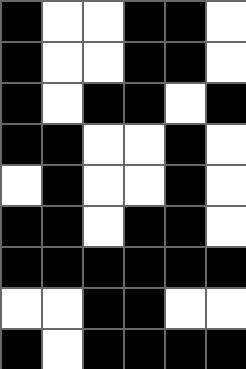[["black", "white", "white", "black", "black", "white"], ["black", "white", "white", "black", "black", "white"], ["black", "white", "black", "black", "white", "black"], ["black", "black", "white", "white", "black", "white"], ["white", "black", "white", "white", "black", "white"], ["black", "black", "white", "black", "black", "white"], ["black", "black", "black", "black", "black", "black"], ["white", "white", "black", "black", "white", "white"], ["black", "white", "black", "black", "black", "black"]]